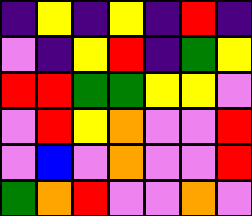[["indigo", "yellow", "indigo", "yellow", "indigo", "red", "indigo"], ["violet", "indigo", "yellow", "red", "indigo", "green", "yellow"], ["red", "red", "green", "green", "yellow", "yellow", "violet"], ["violet", "red", "yellow", "orange", "violet", "violet", "red"], ["violet", "blue", "violet", "orange", "violet", "violet", "red"], ["green", "orange", "red", "violet", "violet", "orange", "violet"]]